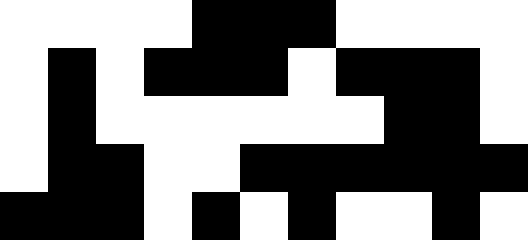[["white", "white", "white", "white", "black", "black", "black", "white", "white", "white", "white"], ["white", "black", "white", "black", "black", "black", "white", "black", "black", "black", "white"], ["white", "black", "white", "white", "white", "white", "white", "white", "black", "black", "white"], ["white", "black", "black", "white", "white", "black", "black", "black", "black", "black", "black"], ["black", "black", "black", "white", "black", "white", "black", "white", "white", "black", "white"]]